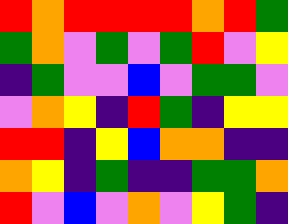[["red", "orange", "red", "red", "red", "red", "orange", "red", "green"], ["green", "orange", "violet", "green", "violet", "green", "red", "violet", "yellow"], ["indigo", "green", "violet", "violet", "blue", "violet", "green", "green", "violet"], ["violet", "orange", "yellow", "indigo", "red", "green", "indigo", "yellow", "yellow"], ["red", "red", "indigo", "yellow", "blue", "orange", "orange", "indigo", "indigo"], ["orange", "yellow", "indigo", "green", "indigo", "indigo", "green", "green", "orange"], ["red", "violet", "blue", "violet", "orange", "violet", "yellow", "green", "indigo"]]